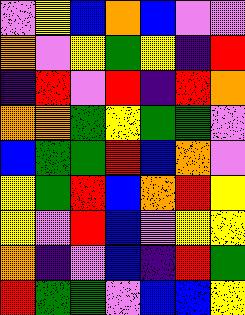[["violet", "yellow", "blue", "orange", "blue", "violet", "violet"], ["orange", "violet", "yellow", "green", "yellow", "indigo", "red"], ["indigo", "red", "violet", "red", "indigo", "red", "orange"], ["orange", "orange", "green", "yellow", "green", "green", "violet"], ["blue", "green", "green", "red", "blue", "orange", "violet"], ["yellow", "green", "red", "blue", "orange", "red", "yellow"], ["yellow", "violet", "red", "blue", "violet", "yellow", "yellow"], ["orange", "indigo", "violet", "blue", "indigo", "red", "green"], ["red", "green", "green", "violet", "blue", "blue", "yellow"]]